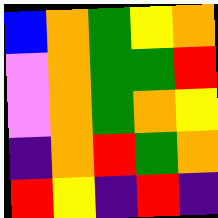[["blue", "orange", "green", "yellow", "orange"], ["violet", "orange", "green", "green", "red"], ["violet", "orange", "green", "orange", "yellow"], ["indigo", "orange", "red", "green", "orange"], ["red", "yellow", "indigo", "red", "indigo"]]